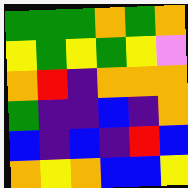[["green", "green", "green", "orange", "green", "orange"], ["yellow", "green", "yellow", "green", "yellow", "violet"], ["orange", "red", "indigo", "orange", "orange", "orange"], ["green", "indigo", "indigo", "blue", "indigo", "orange"], ["blue", "indigo", "blue", "indigo", "red", "blue"], ["orange", "yellow", "orange", "blue", "blue", "yellow"]]